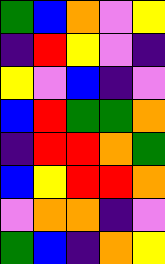[["green", "blue", "orange", "violet", "yellow"], ["indigo", "red", "yellow", "violet", "indigo"], ["yellow", "violet", "blue", "indigo", "violet"], ["blue", "red", "green", "green", "orange"], ["indigo", "red", "red", "orange", "green"], ["blue", "yellow", "red", "red", "orange"], ["violet", "orange", "orange", "indigo", "violet"], ["green", "blue", "indigo", "orange", "yellow"]]